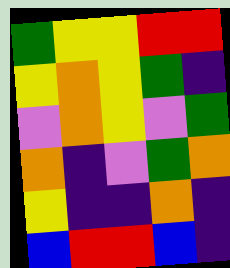[["green", "yellow", "yellow", "red", "red"], ["yellow", "orange", "yellow", "green", "indigo"], ["violet", "orange", "yellow", "violet", "green"], ["orange", "indigo", "violet", "green", "orange"], ["yellow", "indigo", "indigo", "orange", "indigo"], ["blue", "red", "red", "blue", "indigo"]]